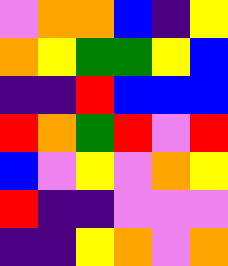[["violet", "orange", "orange", "blue", "indigo", "yellow"], ["orange", "yellow", "green", "green", "yellow", "blue"], ["indigo", "indigo", "red", "blue", "blue", "blue"], ["red", "orange", "green", "red", "violet", "red"], ["blue", "violet", "yellow", "violet", "orange", "yellow"], ["red", "indigo", "indigo", "violet", "violet", "violet"], ["indigo", "indigo", "yellow", "orange", "violet", "orange"]]